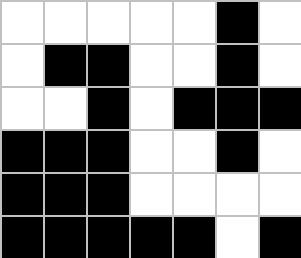[["white", "white", "white", "white", "white", "black", "white"], ["white", "black", "black", "white", "white", "black", "white"], ["white", "white", "black", "white", "black", "black", "black"], ["black", "black", "black", "white", "white", "black", "white"], ["black", "black", "black", "white", "white", "white", "white"], ["black", "black", "black", "black", "black", "white", "black"]]